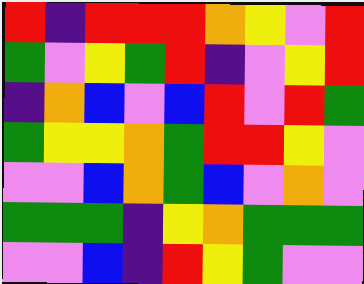[["red", "indigo", "red", "red", "red", "orange", "yellow", "violet", "red"], ["green", "violet", "yellow", "green", "red", "indigo", "violet", "yellow", "red"], ["indigo", "orange", "blue", "violet", "blue", "red", "violet", "red", "green"], ["green", "yellow", "yellow", "orange", "green", "red", "red", "yellow", "violet"], ["violet", "violet", "blue", "orange", "green", "blue", "violet", "orange", "violet"], ["green", "green", "green", "indigo", "yellow", "orange", "green", "green", "green"], ["violet", "violet", "blue", "indigo", "red", "yellow", "green", "violet", "violet"]]